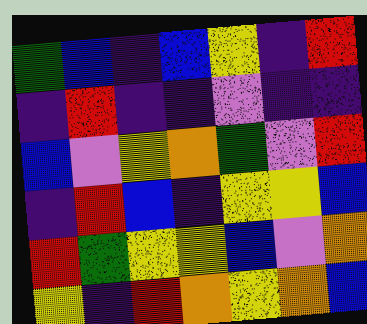[["green", "blue", "indigo", "blue", "yellow", "indigo", "red"], ["indigo", "red", "indigo", "indigo", "violet", "indigo", "indigo"], ["blue", "violet", "yellow", "orange", "green", "violet", "red"], ["indigo", "red", "blue", "indigo", "yellow", "yellow", "blue"], ["red", "green", "yellow", "yellow", "blue", "violet", "orange"], ["yellow", "indigo", "red", "orange", "yellow", "orange", "blue"]]